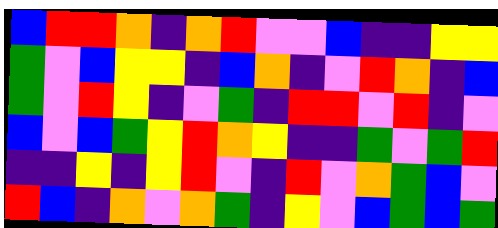[["blue", "red", "red", "orange", "indigo", "orange", "red", "violet", "violet", "blue", "indigo", "indigo", "yellow", "yellow"], ["green", "violet", "blue", "yellow", "yellow", "indigo", "blue", "orange", "indigo", "violet", "red", "orange", "indigo", "blue"], ["green", "violet", "red", "yellow", "indigo", "violet", "green", "indigo", "red", "red", "violet", "red", "indigo", "violet"], ["blue", "violet", "blue", "green", "yellow", "red", "orange", "yellow", "indigo", "indigo", "green", "violet", "green", "red"], ["indigo", "indigo", "yellow", "indigo", "yellow", "red", "violet", "indigo", "red", "violet", "orange", "green", "blue", "violet"], ["red", "blue", "indigo", "orange", "violet", "orange", "green", "indigo", "yellow", "violet", "blue", "green", "blue", "green"]]